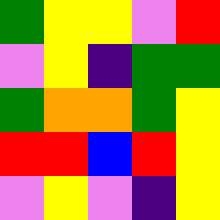[["green", "yellow", "yellow", "violet", "red"], ["violet", "yellow", "indigo", "green", "green"], ["green", "orange", "orange", "green", "yellow"], ["red", "red", "blue", "red", "yellow"], ["violet", "yellow", "violet", "indigo", "yellow"]]